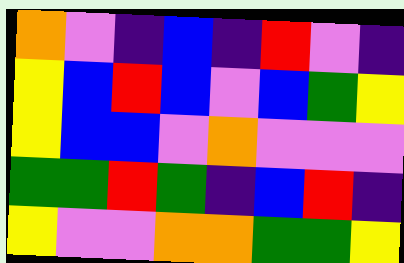[["orange", "violet", "indigo", "blue", "indigo", "red", "violet", "indigo"], ["yellow", "blue", "red", "blue", "violet", "blue", "green", "yellow"], ["yellow", "blue", "blue", "violet", "orange", "violet", "violet", "violet"], ["green", "green", "red", "green", "indigo", "blue", "red", "indigo"], ["yellow", "violet", "violet", "orange", "orange", "green", "green", "yellow"]]